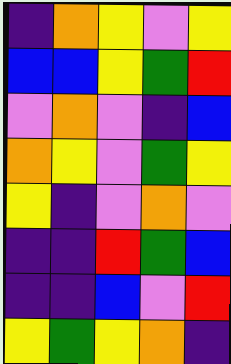[["indigo", "orange", "yellow", "violet", "yellow"], ["blue", "blue", "yellow", "green", "red"], ["violet", "orange", "violet", "indigo", "blue"], ["orange", "yellow", "violet", "green", "yellow"], ["yellow", "indigo", "violet", "orange", "violet"], ["indigo", "indigo", "red", "green", "blue"], ["indigo", "indigo", "blue", "violet", "red"], ["yellow", "green", "yellow", "orange", "indigo"]]